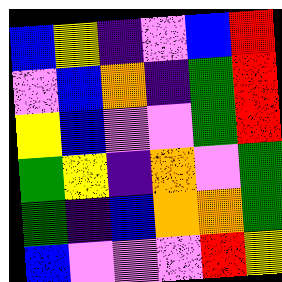[["blue", "yellow", "indigo", "violet", "blue", "red"], ["violet", "blue", "orange", "indigo", "green", "red"], ["yellow", "blue", "violet", "violet", "green", "red"], ["green", "yellow", "indigo", "orange", "violet", "green"], ["green", "indigo", "blue", "orange", "orange", "green"], ["blue", "violet", "violet", "violet", "red", "yellow"]]